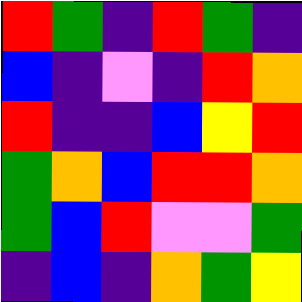[["red", "green", "indigo", "red", "green", "indigo"], ["blue", "indigo", "violet", "indigo", "red", "orange"], ["red", "indigo", "indigo", "blue", "yellow", "red"], ["green", "orange", "blue", "red", "red", "orange"], ["green", "blue", "red", "violet", "violet", "green"], ["indigo", "blue", "indigo", "orange", "green", "yellow"]]